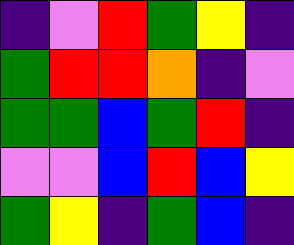[["indigo", "violet", "red", "green", "yellow", "indigo"], ["green", "red", "red", "orange", "indigo", "violet"], ["green", "green", "blue", "green", "red", "indigo"], ["violet", "violet", "blue", "red", "blue", "yellow"], ["green", "yellow", "indigo", "green", "blue", "indigo"]]